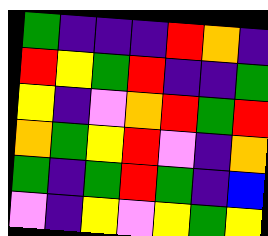[["green", "indigo", "indigo", "indigo", "red", "orange", "indigo"], ["red", "yellow", "green", "red", "indigo", "indigo", "green"], ["yellow", "indigo", "violet", "orange", "red", "green", "red"], ["orange", "green", "yellow", "red", "violet", "indigo", "orange"], ["green", "indigo", "green", "red", "green", "indigo", "blue"], ["violet", "indigo", "yellow", "violet", "yellow", "green", "yellow"]]